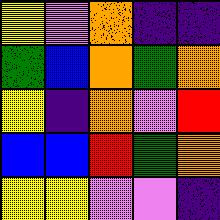[["yellow", "violet", "orange", "indigo", "indigo"], ["green", "blue", "orange", "green", "orange"], ["yellow", "indigo", "orange", "violet", "red"], ["blue", "blue", "red", "green", "orange"], ["yellow", "yellow", "violet", "violet", "indigo"]]